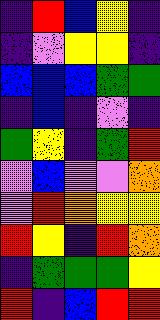[["indigo", "red", "blue", "yellow", "indigo"], ["indigo", "violet", "yellow", "yellow", "indigo"], ["blue", "blue", "blue", "green", "green"], ["indigo", "blue", "indigo", "violet", "indigo"], ["green", "yellow", "indigo", "green", "red"], ["violet", "blue", "violet", "violet", "orange"], ["violet", "red", "orange", "yellow", "yellow"], ["red", "yellow", "indigo", "red", "orange"], ["indigo", "green", "green", "green", "yellow"], ["red", "indigo", "blue", "red", "red"]]